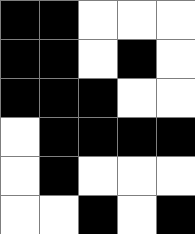[["black", "black", "white", "white", "white"], ["black", "black", "white", "black", "white"], ["black", "black", "black", "white", "white"], ["white", "black", "black", "black", "black"], ["white", "black", "white", "white", "white"], ["white", "white", "black", "white", "black"]]